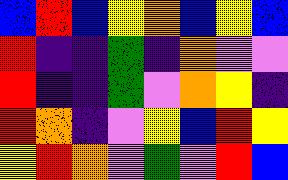[["blue", "red", "blue", "yellow", "orange", "blue", "yellow", "blue"], ["red", "indigo", "indigo", "green", "indigo", "orange", "violet", "violet"], ["red", "indigo", "indigo", "green", "violet", "orange", "yellow", "indigo"], ["red", "orange", "indigo", "violet", "yellow", "blue", "red", "yellow"], ["yellow", "red", "orange", "violet", "green", "violet", "red", "blue"]]